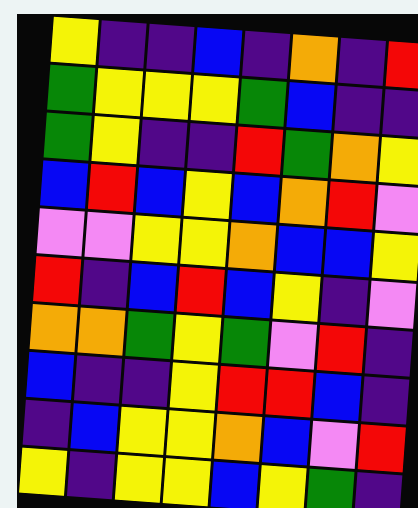[["yellow", "indigo", "indigo", "blue", "indigo", "orange", "indigo", "red"], ["green", "yellow", "yellow", "yellow", "green", "blue", "indigo", "indigo"], ["green", "yellow", "indigo", "indigo", "red", "green", "orange", "yellow"], ["blue", "red", "blue", "yellow", "blue", "orange", "red", "violet"], ["violet", "violet", "yellow", "yellow", "orange", "blue", "blue", "yellow"], ["red", "indigo", "blue", "red", "blue", "yellow", "indigo", "violet"], ["orange", "orange", "green", "yellow", "green", "violet", "red", "indigo"], ["blue", "indigo", "indigo", "yellow", "red", "red", "blue", "indigo"], ["indigo", "blue", "yellow", "yellow", "orange", "blue", "violet", "red"], ["yellow", "indigo", "yellow", "yellow", "blue", "yellow", "green", "indigo"]]